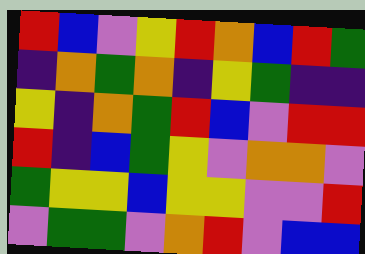[["red", "blue", "violet", "yellow", "red", "orange", "blue", "red", "green"], ["indigo", "orange", "green", "orange", "indigo", "yellow", "green", "indigo", "indigo"], ["yellow", "indigo", "orange", "green", "red", "blue", "violet", "red", "red"], ["red", "indigo", "blue", "green", "yellow", "violet", "orange", "orange", "violet"], ["green", "yellow", "yellow", "blue", "yellow", "yellow", "violet", "violet", "red"], ["violet", "green", "green", "violet", "orange", "red", "violet", "blue", "blue"]]